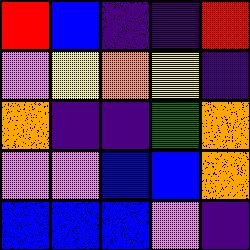[["red", "blue", "indigo", "indigo", "red"], ["violet", "yellow", "orange", "yellow", "indigo"], ["orange", "indigo", "indigo", "green", "orange"], ["violet", "violet", "blue", "blue", "orange"], ["blue", "blue", "blue", "violet", "indigo"]]